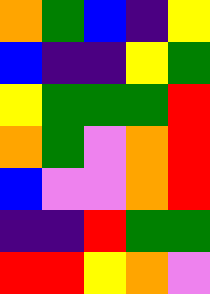[["orange", "green", "blue", "indigo", "yellow"], ["blue", "indigo", "indigo", "yellow", "green"], ["yellow", "green", "green", "green", "red"], ["orange", "green", "violet", "orange", "red"], ["blue", "violet", "violet", "orange", "red"], ["indigo", "indigo", "red", "green", "green"], ["red", "red", "yellow", "orange", "violet"]]